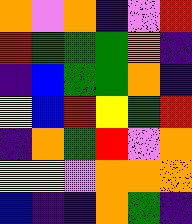[["orange", "violet", "orange", "indigo", "violet", "red"], ["red", "green", "green", "green", "orange", "indigo"], ["indigo", "blue", "green", "green", "orange", "indigo"], ["yellow", "blue", "red", "yellow", "green", "red"], ["indigo", "orange", "green", "red", "violet", "orange"], ["yellow", "yellow", "violet", "orange", "orange", "orange"], ["blue", "indigo", "indigo", "orange", "green", "indigo"]]